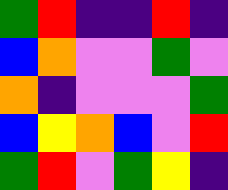[["green", "red", "indigo", "indigo", "red", "indigo"], ["blue", "orange", "violet", "violet", "green", "violet"], ["orange", "indigo", "violet", "violet", "violet", "green"], ["blue", "yellow", "orange", "blue", "violet", "red"], ["green", "red", "violet", "green", "yellow", "indigo"]]